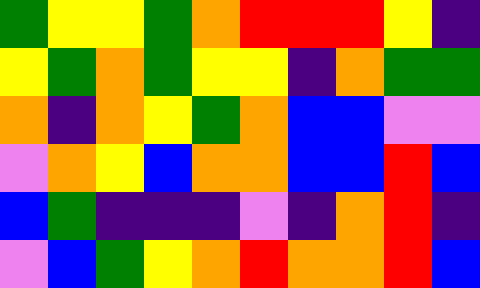[["green", "yellow", "yellow", "green", "orange", "red", "red", "red", "yellow", "indigo"], ["yellow", "green", "orange", "green", "yellow", "yellow", "indigo", "orange", "green", "green"], ["orange", "indigo", "orange", "yellow", "green", "orange", "blue", "blue", "violet", "violet"], ["violet", "orange", "yellow", "blue", "orange", "orange", "blue", "blue", "red", "blue"], ["blue", "green", "indigo", "indigo", "indigo", "violet", "indigo", "orange", "red", "indigo"], ["violet", "blue", "green", "yellow", "orange", "red", "orange", "orange", "red", "blue"]]